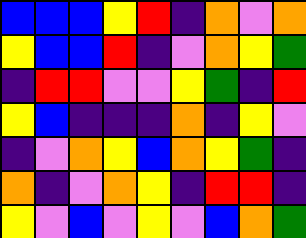[["blue", "blue", "blue", "yellow", "red", "indigo", "orange", "violet", "orange"], ["yellow", "blue", "blue", "red", "indigo", "violet", "orange", "yellow", "green"], ["indigo", "red", "red", "violet", "violet", "yellow", "green", "indigo", "red"], ["yellow", "blue", "indigo", "indigo", "indigo", "orange", "indigo", "yellow", "violet"], ["indigo", "violet", "orange", "yellow", "blue", "orange", "yellow", "green", "indigo"], ["orange", "indigo", "violet", "orange", "yellow", "indigo", "red", "red", "indigo"], ["yellow", "violet", "blue", "violet", "yellow", "violet", "blue", "orange", "green"]]